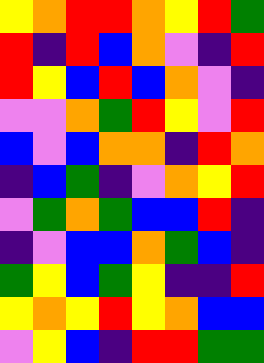[["yellow", "orange", "red", "red", "orange", "yellow", "red", "green"], ["red", "indigo", "red", "blue", "orange", "violet", "indigo", "red"], ["red", "yellow", "blue", "red", "blue", "orange", "violet", "indigo"], ["violet", "violet", "orange", "green", "red", "yellow", "violet", "red"], ["blue", "violet", "blue", "orange", "orange", "indigo", "red", "orange"], ["indigo", "blue", "green", "indigo", "violet", "orange", "yellow", "red"], ["violet", "green", "orange", "green", "blue", "blue", "red", "indigo"], ["indigo", "violet", "blue", "blue", "orange", "green", "blue", "indigo"], ["green", "yellow", "blue", "green", "yellow", "indigo", "indigo", "red"], ["yellow", "orange", "yellow", "red", "yellow", "orange", "blue", "blue"], ["violet", "yellow", "blue", "indigo", "red", "red", "green", "green"]]